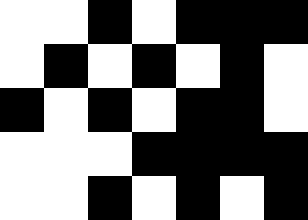[["white", "white", "black", "white", "black", "black", "black"], ["white", "black", "white", "black", "white", "black", "white"], ["black", "white", "black", "white", "black", "black", "white"], ["white", "white", "white", "black", "black", "black", "black"], ["white", "white", "black", "white", "black", "white", "black"]]